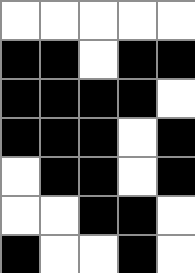[["white", "white", "white", "white", "white"], ["black", "black", "white", "black", "black"], ["black", "black", "black", "black", "white"], ["black", "black", "black", "white", "black"], ["white", "black", "black", "white", "black"], ["white", "white", "black", "black", "white"], ["black", "white", "white", "black", "white"]]